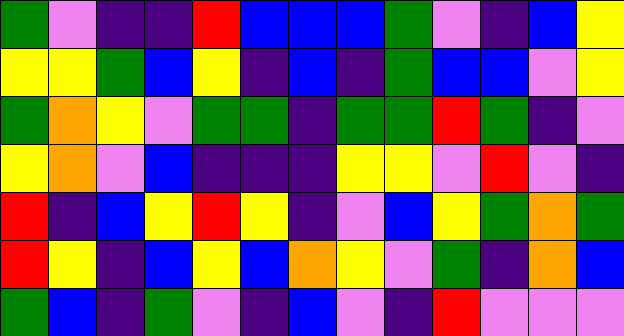[["green", "violet", "indigo", "indigo", "red", "blue", "blue", "blue", "green", "violet", "indigo", "blue", "yellow"], ["yellow", "yellow", "green", "blue", "yellow", "indigo", "blue", "indigo", "green", "blue", "blue", "violet", "yellow"], ["green", "orange", "yellow", "violet", "green", "green", "indigo", "green", "green", "red", "green", "indigo", "violet"], ["yellow", "orange", "violet", "blue", "indigo", "indigo", "indigo", "yellow", "yellow", "violet", "red", "violet", "indigo"], ["red", "indigo", "blue", "yellow", "red", "yellow", "indigo", "violet", "blue", "yellow", "green", "orange", "green"], ["red", "yellow", "indigo", "blue", "yellow", "blue", "orange", "yellow", "violet", "green", "indigo", "orange", "blue"], ["green", "blue", "indigo", "green", "violet", "indigo", "blue", "violet", "indigo", "red", "violet", "violet", "violet"]]